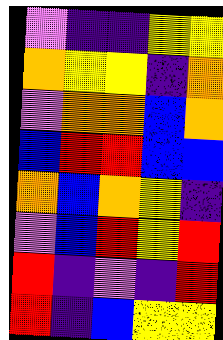[["violet", "indigo", "indigo", "yellow", "yellow"], ["orange", "yellow", "yellow", "indigo", "orange"], ["violet", "orange", "orange", "blue", "orange"], ["blue", "red", "red", "blue", "blue"], ["orange", "blue", "orange", "yellow", "indigo"], ["violet", "blue", "red", "yellow", "red"], ["red", "indigo", "violet", "indigo", "red"], ["red", "indigo", "blue", "yellow", "yellow"]]